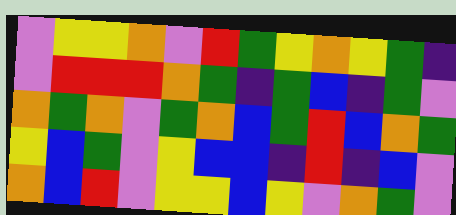[["violet", "yellow", "yellow", "orange", "violet", "red", "green", "yellow", "orange", "yellow", "green", "indigo"], ["violet", "red", "red", "red", "orange", "green", "indigo", "green", "blue", "indigo", "green", "violet"], ["orange", "green", "orange", "violet", "green", "orange", "blue", "green", "red", "blue", "orange", "green"], ["yellow", "blue", "green", "violet", "yellow", "blue", "blue", "indigo", "red", "indigo", "blue", "violet"], ["orange", "blue", "red", "violet", "yellow", "yellow", "blue", "yellow", "violet", "orange", "green", "violet"]]